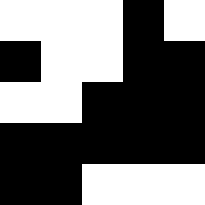[["white", "white", "white", "black", "white"], ["black", "white", "white", "black", "black"], ["white", "white", "black", "black", "black"], ["black", "black", "black", "black", "black"], ["black", "black", "white", "white", "white"]]